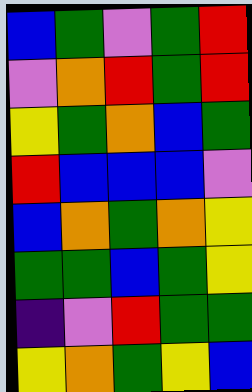[["blue", "green", "violet", "green", "red"], ["violet", "orange", "red", "green", "red"], ["yellow", "green", "orange", "blue", "green"], ["red", "blue", "blue", "blue", "violet"], ["blue", "orange", "green", "orange", "yellow"], ["green", "green", "blue", "green", "yellow"], ["indigo", "violet", "red", "green", "green"], ["yellow", "orange", "green", "yellow", "blue"]]